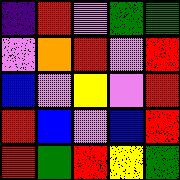[["indigo", "red", "violet", "green", "green"], ["violet", "orange", "red", "violet", "red"], ["blue", "violet", "yellow", "violet", "red"], ["red", "blue", "violet", "blue", "red"], ["red", "green", "red", "yellow", "green"]]